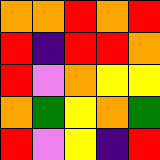[["orange", "orange", "red", "orange", "red"], ["red", "indigo", "red", "red", "orange"], ["red", "violet", "orange", "yellow", "yellow"], ["orange", "green", "yellow", "orange", "green"], ["red", "violet", "yellow", "indigo", "red"]]